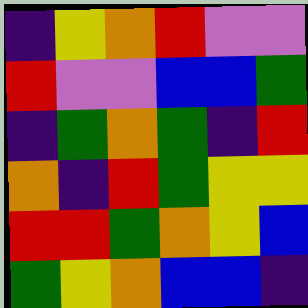[["indigo", "yellow", "orange", "red", "violet", "violet"], ["red", "violet", "violet", "blue", "blue", "green"], ["indigo", "green", "orange", "green", "indigo", "red"], ["orange", "indigo", "red", "green", "yellow", "yellow"], ["red", "red", "green", "orange", "yellow", "blue"], ["green", "yellow", "orange", "blue", "blue", "indigo"]]